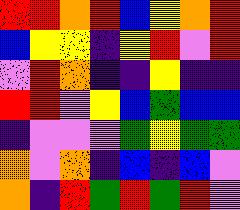[["red", "red", "orange", "red", "blue", "yellow", "orange", "red"], ["blue", "yellow", "yellow", "indigo", "yellow", "red", "violet", "red"], ["violet", "red", "orange", "indigo", "indigo", "yellow", "indigo", "indigo"], ["red", "red", "violet", "yellow", "blue", "green", "blue", "blue"], ["indigo", "violet", "violet", "violet", "green", "yellow", "green", "green"], ["orange", "violet", "orange", "indigo", "blue", "indigo", "blue", "violet"], ["orange", "indigo", "red", "green", "red", "green", "red", "violet"]]